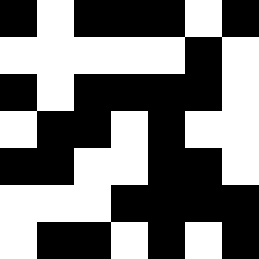[["black", "white", "black", "black", "black", "white", "black"], ["white", "white", "white", "white", "white", "black", "white"], ["black", "white", "black", "black", "black", "black", "white"], ["white", "black", "black", "white", "black", "white", "white"], ["black", "black", "white", "white", "black", "black", "white"], ["white", "white", "white", "black", "black", "black", "black"], ["white", "black", "black", "white", "black", "white", "black"]]